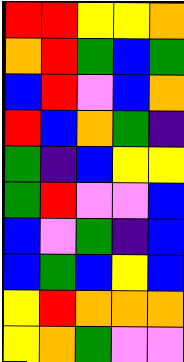[["red", "red", "yellow", "yellow", "orange"], ["orange", "red", "green", "blue", "green"], ["blue", "red", "violet", "blue", "orange"], ["red", "blue", "orange", "green", "indigo"], ["green", "indigo", "blue", "yellow", "yellow"], ["green", "red", "violet", "violet", "blue"], ["blue", "violet", "green", "indigo", "blue"], ["blue", "green", "blue", "yellow", "blue"], ["yellow", "red", "orange", "orange", "orange"], ["yellow", "orange", "green", "violet", "violet"]]